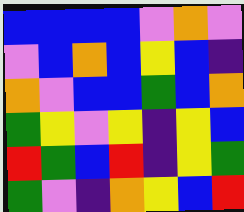[["blue", "blue", "blue", "blue", "violet", "orange", "violet"], ["violet", "blue", "orange", "blue", "yellow", "blue", "indigo"], ["orange", "violet", "blue", "blue", "green", "blue", "orange"], ["green", "yellow", "violet", "yellow", "indigo", "yellow", "blue"], ["red", "green", "blue", "red", "indigo", "yellow", "green"], ["green", "violet", "indigo", "orange", "yellow", "blue", "red"]]